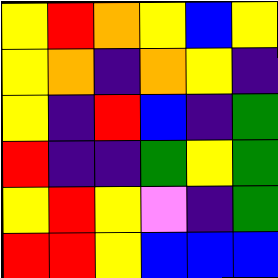[["yellow", "red", "orange", "yellow", "blue", "yellow"], ["yellow", "orange", "indigo", "orange", "yellow", "indigo"], ["yellow", "indigo", "red", "blue", "indigo", "green"], ["red", "indigo", "indigo", "green", "yellow", "green"], ["yellow", "red", "yellow", "violet", "indigo", "green"], ["red", "red", "yellow", "blue", "blue", "blue"]]